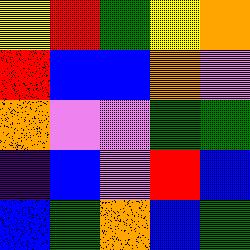[["yellow", "red", "green", "yellow", "orange"], ["red", "blue", "blue", "orange", "violet"], ["orange", "violet", "violet", "green", "green"], ["indigo", "blue", "violet", "red", "blue"], ["blue", "green", "orange", "blue", "green"]]